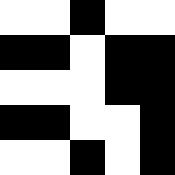[["white", "white", "black", "white", "white"], ["black", "black", "white", "black", "black"], ["white", "white", "white", "black", "black"], ["black", "black", "white", "white", "black"], ["white", "white", "black", "white", "black"]]